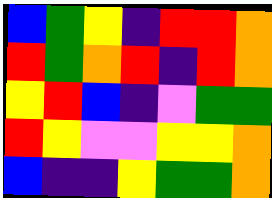[["blue", "green", "yellow", "indigo", "red", "red", "orange"], ["red", "green", "orange", "red", "indigo", "red", "orange"], ["yellow", "red", "blue", "indigo", "violet", "green", "green"], ["red", "yellow", "violet", "violet", "yellow", "yellow", "orange"], ["blue", "indigo", "indigo", "yellow", "green", "green", "orange"]]